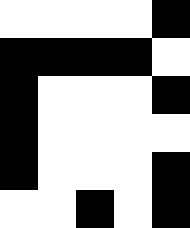[["white", "white", "white", "white", "black"], ["black", "black", "black", "black", "white"], ["black", "white", "white", "white", "black"], ["black", "white", "white", "white", "white"], ["black", "white", "white", "white", "black"], ["white", "white", "black", "white", "black"]]